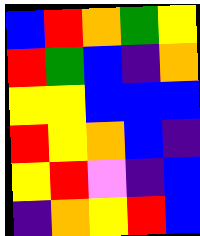[["blue", "red", "orange", "green", "yellow"], ["red", "green", "blue", "indigo", "orange"], ["yellow", "yellow", "blue", "blue", "blue"], ["red", "yellow", "orange", "blue", "indigo"], ["yellow", "red", "violet", "indigo", "blue"], ["indigo", "orange", "yellow", "red", "blue"]]